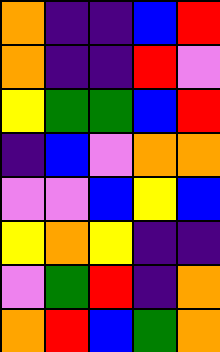[["orange", "indigo", "indigo", "blue", "red"], ["orange", "indigo", "indigo", "red", "violet"], ["yellow", "green", "green", "blue", "red"], ["indigo", "blue", "violet", "orange", "orange"], ["violet", "violet", "blue", "yellow", "blue"], ["yellow", "orange", "yellow", "indigo", "indigo"], ["violet", "green", "red", "indigo", "orange"], ["orange", "red", "blue", "green", "orange"]]